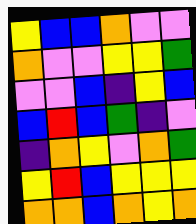[["yellow", "blue", "blue", "orange", "violet", "violet"], ["orange", "violet", "violet", "yellow", "yellow", "green"], ["violet", "violet", "blue", "indigo", "yellow", "blue"], ["blue", "red", "blue", "green", "indigo", "violet"], ["indigo", "orange", "yellow", "violet", "orange", "green"], ["yellow", "red", "blue", "yellow", "yellow", "yellow"], ["orange", "orange", "blue", "orange", "yellow", "orange"]]